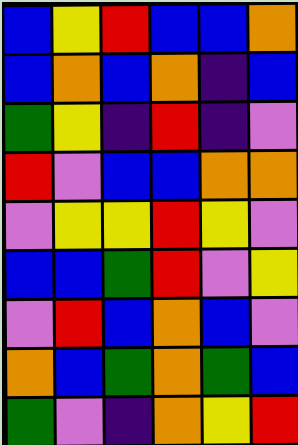[["blue", "yellow", "red", "blue", "blue", "orange"], ["blue", "orange", "blue", "orange", "indigo", "blue"], ["green", "yellow", "indigo", "red", "indigo", "violet"], ["red", "violet", "blue", "blue", "orange", "orange"], ["violet", "yellow", "yellow", "red", "yellow", "violet"], ["blue", "blue", "green", "red", "violet", "yellow"], ["violet", "red", "blue", "orange", "blue", "violet"], ["orange", "blue", "green", "orange", "green", "blue"], ["green", "violet", "indigo", "orange", "yellow", "red"]]